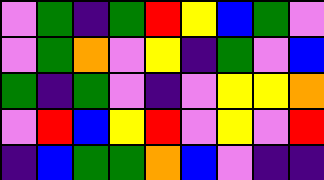[["violet", "green", "indigo", "green", "red", "yellow", "blue", "green", "violet"], ["violet", "green", "orange", "violet", "yellow", "indigo", "green", "violet", "blue"], ["green", "indigo", "green", "violet", "indigo", "violet", "yellow", "yellow", "orange"], ["violet", "red", "blue", "yellow", "red", "violet", "yellow", "violet", "red"], ["indigo", "blue", "green", "green", "orange", "blue", "violet", "indigo", "indigo"]]